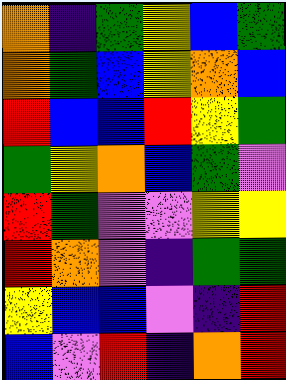[["orange", "indigo", "green", "yellow", "blue", "green"], ["orange", "green", "blue", "yellow", "orange", "blue"], ["red", "blue", "blue", "red", "yellow", "green"], ["green", "yellow", "orange", "blue", "green", "violet"], ["red", "green", "violet", "violet", "yellow", "yellow"], ["red", "orange", "violet", "indigo", "green", "green"], ["yellow", "blue", "blue", "violet", "indigo", "red"], ["blue", "violet", "red", "indigo", "orange", "red"]]